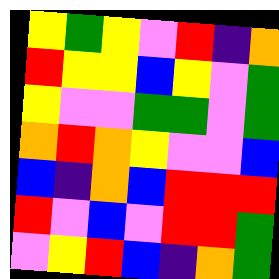[["yellow", "green", "yellow", "violet", "red", "indigo", "orange"], ["red", "yellow", "yellow", "blue", "yellow", "violet", "green"], ["yellow", "violet", "violet", "green", "green", "violet", "green"], ["orange", "red", "orange", "yellow", "violet", "violet", "blue"], ["blue", "indigo", "orange", "blue", "red", "red", "red"], ["red", "violet", "blue", "violet", "red", "red", "green"], ["violet", "yellow", "red", "blue", "indigo", "orange", "green"]]